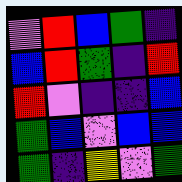[["violet", "red", "blue", "green", "indigo"], ["blue", "red", "green", "indigo", "red"], ["red", "violet", "indigo", "indigo", "blue"], ["green", "blue", "violet", "blue", "blue"], ["green", "indigo", "yellow", "violet", "green"]]